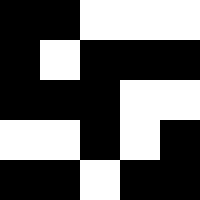[["black", "black", "white", "white", "white"], ["black", "white", "black", "black", "black"], ["black", "black", "black", "white", "white"], ["white", "white", "black", "white", "black"], ["black", "black", "white", "black", "black"]]